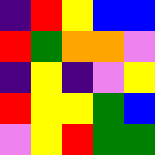[["indigo", "red", "yellow", "blue", "blue"], ["red", "green", "orange", "orange", "violet"], ["indigo", "yellow", "indigo", "violet", "yellow"], ["red", "yellow", "yellow", "green", "blue"], ["violet", "yellow", "red", "green", "green"]]